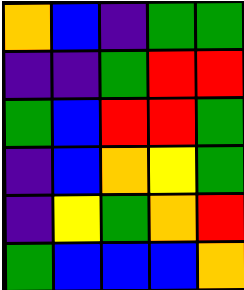[["orange", "blue", "indigo", "green", "green"], ["indigo", "indigo", "green", "red", "red"], ["green", "blue", "red", "red", "green"], ["indigo", "blue", "orange", "yellow", "green"], ["indigo", "yellow", "green", "orange", "red"], ["green", "blue", "blue", "blue", "orange"]]